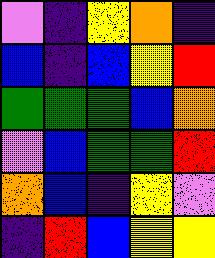[["violet", "indigo", "yellow", "orange", "indigo"], ["blue", "indigo", "blue", "yellow", "red"], ["green", "green", "green", "blue", "orange"], ["violet", "blue", "green", "green", "red"], ["orange", "blue", "indigo", "yellow", "violet"], ["indigo", "red", "blue", "yellow", "yellow"]]